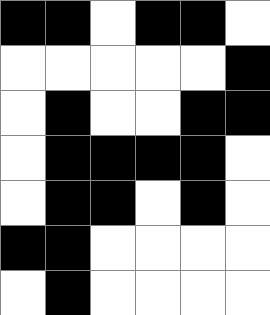[["black", "black", "white", "black", "black", "white"], ["white", "white", "white", "white", "white", "black"], ["white", "black", "white", "white", "black", "black"], ["white", "black", "black", "black", "black", "white"], ["white", "black", "black", "white", "black", "white"], ["black", "black", "white", "white", "white", "white"], ["white", "black", "white", "white", "white", "white"]]